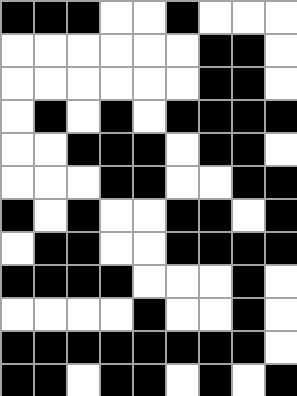[["black", "black", "black", "white", "white", "black", "white", "white", "white"], ["white", "white", "white", "white", "white", "white", "black", "black", "white"], ["white", "white", "white", "white", "white", "white", "black", "black", "white"], ["white", "black", "white", "black", "white", "black", "black", "black", "black"], ["white", "white", "black", "black", "black", "white", "black", "black", "white"], ["white", "white", "white", "black", "black", "white", "white", "black", "black"], ["black", "white", "black", "white", "white", "black", "black", "white", "black"], ["white", "black", "black", "white", "white", "black", "black", "black", "black"], ["black", "black", "black", "black", "white", "white", "white", "black", "white"], ["white", "white", "white", "white", "black", "white", "white", "black", "white"], ["black", "black", "black", "black", "black", "black", "black", "black", "white"], ["black", "black", "white", "black", "black", "white", "black", "white", "black"]]